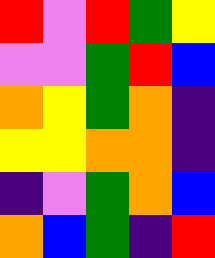[["red", "violet", "red", "green", "yellow"], ["violet", "violet", "green", "red", "blue"], ["orange", "yellow", "green", "orange", "indigo"], ["yellow", "yellow", "orange", "orange", "indigo"], ["indigo", "violet", "green", "orange", "blue"], ["orange", "blue", "green", "indigo", "red"]]